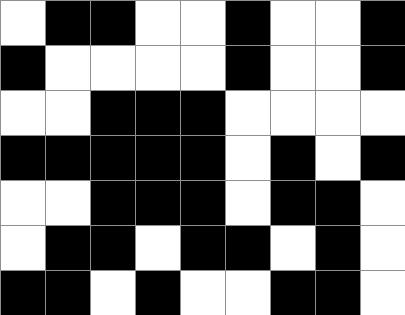[["white", "black", "black", "white", "white", "black", "white", "white", "black"], ["black", "white", "white", "white", "white", "black", "white", "white", "black"], ["white", "white", "black", "black", "black", "white", "white", "white", "white"], ["black", "black", "black", "black", "black", "white", "black", "white", "black"], ["white", "white", "black", "black", "black", "white", "black", "black", "white"], ["white", "black", "black", "white", "black", "black", "white", "black", "white"], ["black", "black", "white", "black", "white", "white", "black", "black", "white"]]